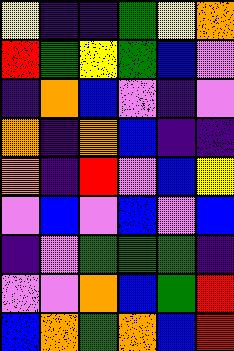[["yellow", "indigo", "indigo", "green", "yellow", "orange"], ["red", "green", "yellow", "green", "blue", "violet"], ["indigo", "orange", "blue", "violet", "indigo", "violet"], ["orange", "indigo", "orange", "blue", "indigo", "indigo"], ["orange", "indigo", "red", "violet", "blue", "yellow"], ["violet", "blue", "violet", "blue", "violet", "blue"], ["indigo", "violet", "green", "green", "green", "indigo"], ["violet", "violet", "orange", "blue", "green", "red"], ["blue", "orange", "green", "orange", "blue", "red"]]